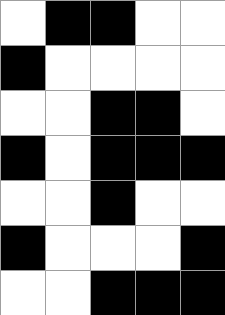[["white", "black", "black", "white", "white"], ["black", "white", "white", "white", "white"], ["white", "white", "black", "black", "white"], ["black", "white", "black", "black", "black"], ["white", "white", "black", "white", "white"], ["black", "white", "white", "white", "black"], ["white", "white", "black", "black", "black"]]